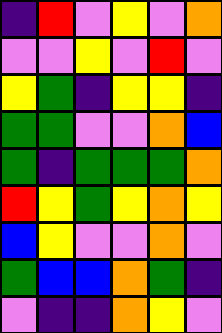[["indigo", "red", "violet", "yellow", "violet", "orange"], ["violet", "violet", "yellow", "violet", "red", "violet"], ["yellow", "green", "indigo", "yellow", "yellow", "indigo"], ["green", "green", "violet", "violet", "orange", "blue"], ["green", "indigo", "green", "green", "green", "orange"], ["red", "yellow", "green", "yellow", "orange", "yellow"], ["blue", "yellow", "violet", "violet", "orange", "violet"], ["green", "blue", "blue", "orange", "green", "indigo"], ["violet", "indigo", "indigo", "orange", "yellow", "violet"]]